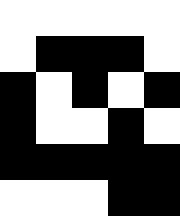[["white", "white", "white", "white", "white"], ["white", "black", "black", "black", "white"], ["black", "white", "black", "white", "black"], ["black", "white", "white", "black", "white"], ["black", "black", "black", "black", "black"], ["white", "white", "white", "black", "black"]]